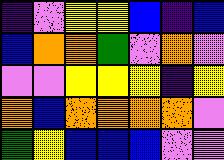[["indigo", "violet", "yellow", "yellow", "blue", "indigo", "blue"], ["blue", "orange", "orange", "green", "violet", "orange", "violet"], ["violet", "violet", "yellow", "yellow", "yellow", "indigo", "yellow"], ["orange", "blue", "orange", "orange", "orange", "orange", "violet"], ["green", "yellow", "blue", "blue", "blue", "violet", "violet"]]